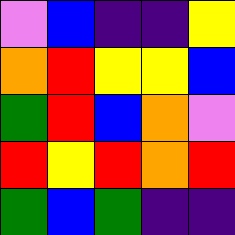[["violet", "blue", "indigo", "indigo", "yellow"], ["orange", "red", "yellow", "yellow", "blue"], ["green", "red", "blue", "orange", "violet"], ["red", "yellow", "red", "orange", "red"], ["green", "blue", "green", "indigo", "indigo"]]